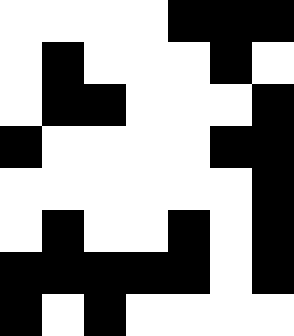[["white", "white", "white", "white", "black", "black", "black"], ["white", "black", "white", "white", "white", "black", "white"], ["white", "black", "black", "white", "white", "white", "black"], ["black", "white", "white", "white", "white", "black", "black"], ["white", "white", "white", "white", "white", "white", "black"], ["white", "black", "white", "white", "black", "white", "black"], ["black", "black", "black", "black", "black", "white", "black"], ["black", "white", "black", "white", "white", "white", "white"]]